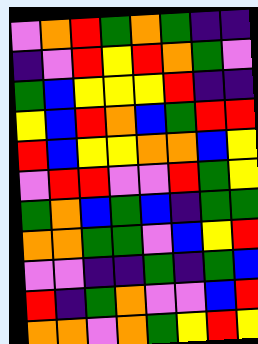[["violet", "orange", "red", "green", "orange", "green", "indigo", "indigo"], ["indigo", "violet", "red", "yellow", "red", "orange", "green", "violet"], ["green", "blue", "yellow", "yellow", "yellow", "red", "indigo", "indigo"], ["yellow", "blue", "red", "orange", "blue", "green", "red", "red"], ["red", "blue", "yellow", "yellow", "orange", "orange", "blue", "yellow"], ["violet", "red", "red", "violet", "violet", "red", "green", "yellow"], ["green", "orange", "blue", "green", "blue", "indigo", "green", "green"], ["orange", "orange", "green", "green", "violet", "blue", "yellow", "red"], ["violet", "violet", "indigo", "indigo", "green", "indigo", "green", "blue"], ["red", "indigo", "green", "orange", "violet", "violet", "blue", "red"], ["orange", "orange", "violet", "orange", "green", "yellow", "red", "yellow"]]